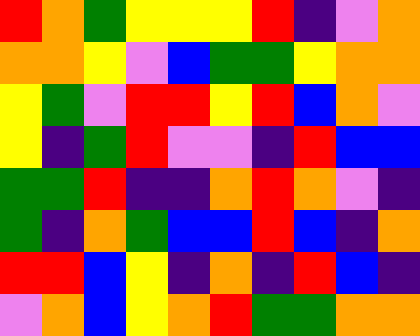[["red", "orange", "green", "yellow", "yellow", "yellow", "red", "indigo", "violet", "orange"], ["orange", "orange", "yellow", "violet", "blue", "green", "green", "yellow", "orange", "orange"], ["yellow", "green", "violet", "red", "red", "yellow", "red", "blue", "orange", "violet"], ["yellow", "indigo", "green", "red", "violet", "violet", "indigo", "red", "blue", "blue"], ["green", "green", "red", "indigo", "indigo", "orange", "red", "orange", "violet", "indigo"], ["green", "indigo", "orange", "green", "blue", "blue", "red", "blue", "indigo", "orange"], ["red", "red", "blue", "yellow", "indigo", "orange", "indigo", "red", "blue", "indigo"], ["violet", "orange", "blue", "yellow", "orange", "red", "green", "green", "orange", "orange"]]